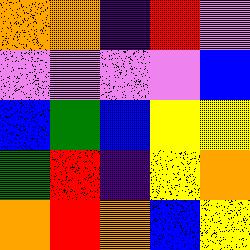[["orange", "orange", "indigo", "red", "violet"], ["violet", "violet", "violet", "violet", "blue"], ["blue", "green", "blue", "yellow", "yellow"], ["green", "red", "indigo", "yellow", "orange"], ["orange", "red", "orange", "blue", "yellow"]]